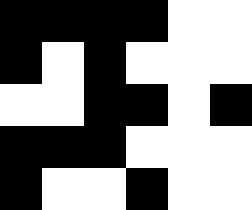[["black", "black", "black", "black", "white", "white"], ["black", "white", "black", "white", "white", "white"], ["white", "white", "black", "black", "white", "black"], ["black", "black", "black", "white", "white", "white"], ["black", "white", "white", "black", "white", "white"]]